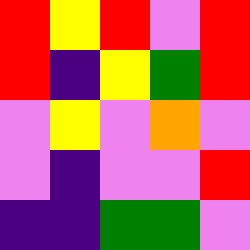[["red", "yellow", "red", "violet", "red"], ["red", "indigo", "yellow", "green", "red"], ["violet", "yellow", "violet", "orange", "violet"], ["violet", "indigo", "violet", "violet", "red"], ["indigo", "indigo", "green", "green", "violet"]]